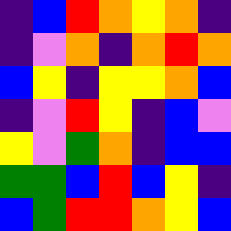[["indigo", "blue", "red", "orange", "yellow", "orange", "indigo"], ["indigo", "violet", "orange", "indigo", "orange", "red", "orange"], ["blue", "yellow", "indigo", "yellow", "yellow", "orange", "blue"], ["indigo", "violet", "red", "yellow", "indigo", "blue", "violet"], ["yellow", "violet", "green", "orange", "indigo", "blue", "blue"], ["green", "green", "blue", "red", "blue", "yellow", "indigo"], ["blue", "green", "red", "red", "orange", "yellow", "blue"]]